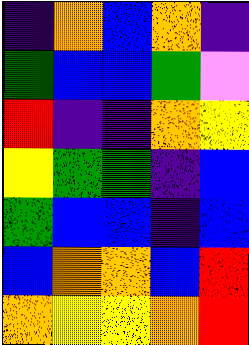[["indigo", "orange", "blue", "orange", "indigo"], ["green", "blue", "blue", "green", "violet"], ["red", "indigo", "indigo", "orange", "yellow"], ["yellow", "green", "green", "indigo", "blue"], ["green", "blue", "blue", "indigo", "blue"], ["blue", "orange", "orange", "blue", "red"], ["orange", "yellow", "yellow", "orange", "red"]]